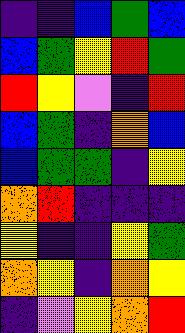[["indigo", "indigo", "blue", "green", "blue"], ["blue", "green", "yellow", "red", "green"], ["red", "yellow", "violet", "indigo", "red"], ["blue", "green", "indigo", "orange", "blue"], ["blue", "green", "green", "indigo", "yellow"], ["orange", "red", "indigo", "indigo", "indigo"], ["yellow", "indigo", "indigo", "yellow", "green"], ["orange", "yellow", "indigo", "orange", "yellow"], ["indigo", "violet", "yellow", "orange", "red"]]